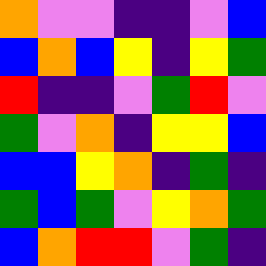[["orange", "violet", "violet", "indigo", "indigo", "violet", "blue"], ["blue", "orange", "blue", "yellow", "indigo", "yellow", "green"], ["red", "indigo", "indigo", "violet", "green", "red", "violet"], ["green", "violet", "orange", "indigo", "yellow", "yellow", "blue"], ["blue", "blue", "yellow", "orange", "indigo", "green", "indigo"], ["green", "blue", "green", "violet", "yellow", "orange", "green"], ["blue", "orange", "red", "red", "violet", "green", "indigo"]]